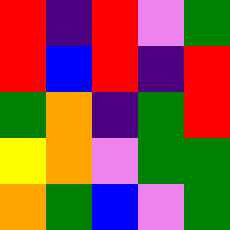[["red", "indigo", "red", "violet", "green"], ["red", "blue", "red", "indigo", "red"], ["green", "orange", "indigo", "green", "red"], ["yellow", "orange", "violet", "green", "green"], ["orange", "green", "blue", "violet", "green"]]